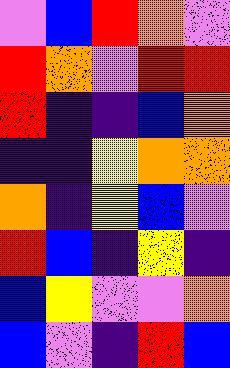[["violet", "blue", "red", "orange", "violet"], ["red", "orange", "violet", "red", "red"], ["red", "indigo", "indigo", "blue", "orange"], ["indigo", "indigo", "yellow", "orange", "orange"], ["orange", "indigo", "yellow", "blue", "violet"], ["red", "blue", "indigo", "yellow", "indigo"], ["blue", "yellow", "violet", "violet", "orange"], ["blue", "violet", "indigo", "red", "blue"]]